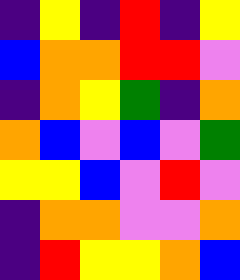[["indigo", "yellow", "indigo", "red", "indigo", "yellow"], ["blue", "orange", "orange", "red", "red", "violet"], ["indigo", "orange", "yellow", "green", "indigo", "orange"], ["orange", "blue", "violet", "blue", "violet", "green"], ["yellow", "yellow", "blue", "violet", "red", "violet"], ["indigo", "orange", "orange", "violet", "violet", "orange"], ["indigo", "red", "yellow", "yellow", "orange", "blue"]]